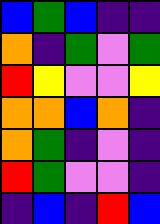[["blue", "green", "blue", "indigo", "indigo"], ["orange", "indigo", "green", "violet", "green"], ["red", "yellow", "violet", "violet", "yellow"], ["orange", "orange", "blue", "orange", "indigo"], ["orange", "green", "indigo", "violet", "indigo"], ["red", "green", "violet", "violet", "indigo"], ["indigo", "blue", "indigo", "red", "blue"]]